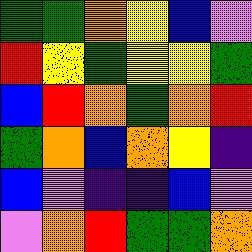[["green", "green", "orange", "yellow", "blue", "violet"], ["red", "yellow", "green", "yellow", "yellow", "green"], ["blue", "red", "orange", "green", "orange", "red"], ["green", "orange", "blue", "orange", "yellow", "indigo"], ["blue", "violet", "indigo", "indigo", "blue", "violet"], ["violet", "orange", "red", "green", "green", "orange"]]